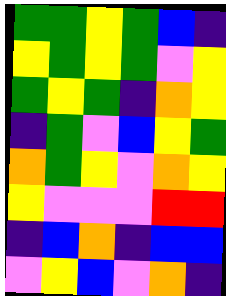[["green", "green", "yellow", "green", "blue", "indigo"], ["yellow", "green", "yellow", "green", "violet", "yellow"], ["green", "yellow", "green", "indigo", "orange", "yellow"], ["indigo", "green", "violet", "blue", "yellow", "green"], ["orange", "green", "yellow", "violet", "orange", "yellow"], ["yellow", "violet", "violet", "violet", "red", "red"], ["indigo", "blue", "orange", "indigo", "blue", "blue"], ["violet", "yellow", "blue", "violet", "orange", "indigo"]]